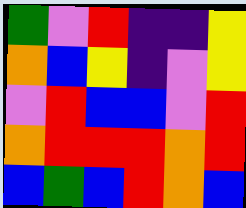[["green", "violet", "red", "indigo", "indigo", "yellow"], ["orange", "blue", "yellow", "indigo", "violet", "yellow"], ["violet", "red", "blue", "blue", "violet", "red"], ["orange", "red", "red", "red", "orange", "red"], ["blue", "green", "blue", "red", "orange", "blue"]]